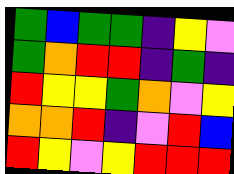[["green", "blue", "green", "green", "indigo", "yellow", "violet"], ["green", "orange", "red", "red", "indigo", "green", "indigo"], ["red", "yellow", "yellow", "green", "orange", "violet", "yellow"], ["orange", "orange", "red", "indigo", "violet", "red", "blue"], ["red", "yellow", "violet", "yellow", "red", "red", "red"]]